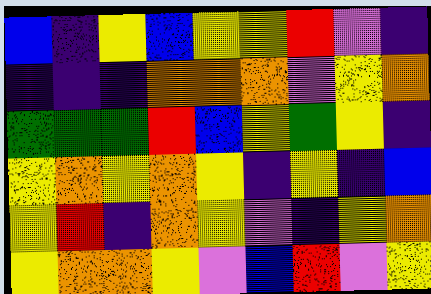[["blue", "indigo", "yellow", "blue", "yellow", "yellow", "red", "violet", "indigo"], ["indigo", "indigo", "indigo", "orange", "orange", "orange", "violet", "yellow", "orange"], ["green", "green", "green", "red", "blue", "yellow", "green", "yellow", "indigo"], ["yellow", "orange", "yellow", "orange", "yellow", "indigo", "yellow", "indigo", "blue"], ["yellow", "red", "indigo", "orange", "yellow", "violet", "indigo", "yellow", "orange"], ["yellow", "orange", "orange", "yellow", "violet", "blue", "red", "violet", "yellow"]]